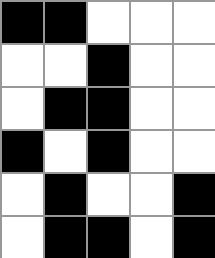[["black", "black", "white", "white", "white"], ["white", "white", "black", "white", "white"], ["white", "black", "black", "white", "white"], ["black", "white", "black", "white", "white"], ["white", "black", "white", "white", "black"], ["white", "black", "black", "white", "black"]]